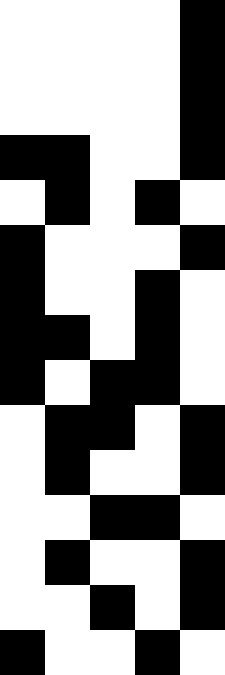[["white", "white", "white", "white", "black"], ["white", "white", "white", "white", "black"], ["white", "white", "white", "white", "black"], ["black", "black", "white", "white", "black"], ["white", "black", "white", "black", "white"], ["black", "white", "white", "white", "black"], ["black", "white", "white", "black", "white"], ["black", "black", "white", "black", "white"], ["black", "white", "black", "black", "white"], ["white", "black", "black", "white", "black"], ["white", "black", "white", "white", "black"], ["white", "white", "black", "black", "white"], ["white", "black", "white", "white", "black"], ["white", "white", "black", "white", "black"], ["black", "white", "white", "black", "white"]]